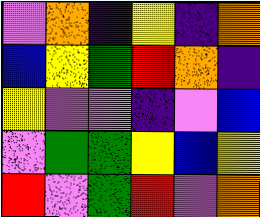[["violet", "orange", "indigo", "yellow", "indigo", "orange"], ["blue", "yellow", "green", "red", "orange", "indigo"], ["yellow", "violet", "violet", "indigo", "violet", "blue"], ["violet", "green", "green", "yellow", "blue", "yellow"], ["red", "violet", "green", "red", "violet", "orange"]]